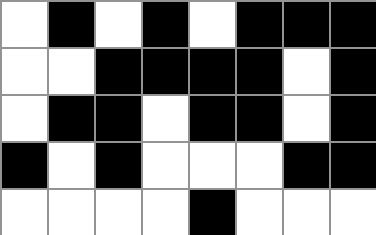[["white", "black", "white", "black", "white", "black", "black", "black"], ["white", "white", "black", "black", "black", "black", "white", "black"], ["white", "black", "black", "white", "black", "black", "white", "black"], ["black", "white", "black", "white", "white", "white", "black", "black"], ["white", "white", "white", "white", "black", "white", "white", "white"]]